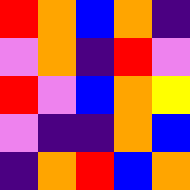[["red", "orange", "blue", "orange", "indigo"], ["violet", "orange", "indigo", "red", "violet"], ["red", "violet", "blue", "orange", "yellow"], ["violet", "indigo", "indigo", "orange", "blue"], ["indigo", "orange", "red", "blue", "orange"]]